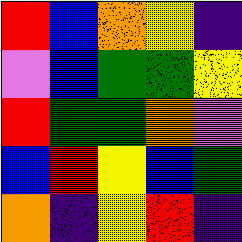[["red", "blue", "orange", "yellow", "indigo"], ["violet", "blue", "green", "green", "yellow"], ["red", "green", "green", "orange", "violet"], ["blue", "red", "yellow", "blue", "green"], ["orange", "indigo", "yellow", "red", "indigo"]]